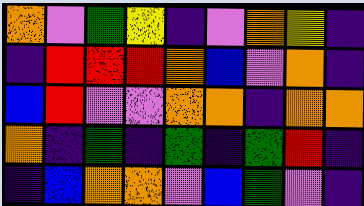[["orange", "violet", "green", "yellow", "indigo", "violet", "orange", "yellow", "indigo"], ["indigo", "red", "red", "red", "orange", "blue", "violet", "orange", "indigo"], ["blue", "red", "violet", "violet", "orange", "orange", "indigo", "orange", "orange"], ["orange", "indigo", "green", "indigo", "green", "indigo", "green", "red", "indigo"], ["indigo", "blue", "orange", "orange", "violet", "blue", "green", "violet", "indigo"]]